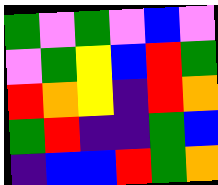[["green", "violet", "green", "violet", "blue", "violet"], ["violet", "green", "yellow", "blue", "red", "green"], ["red", "orange", "yellow", "indigo", "red", "orange"], ["green", "red", "indigo", "indigo", "green", "blue"], ["indigo", "blue", "blue", "red", "green", "orange"]]